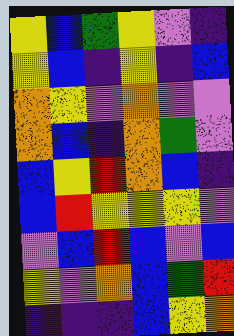[["yellow", "blue", "green", "yellow", "violet", "indigo"], ["yellow", "blue", "indigo", "yellow", "indigo", "blue"], ["orange", "yellow", "violet", "orange", "violet", "violet"], ["orange", "blue", "indigo", "orange", "green", "violet"], ["blue", "yellow", "red", "orange", "blue", "indigo"], ["blue", "red", "yellow", "yellow", "yellow", "violet"], ["violet", "blue", "red", "blue", "violet", "blue"], ["yellow", "violet", "orange", "blue", "green", "red"], ["indigo", "indigo", "indigo", "blue", "yellow", "orange"]]